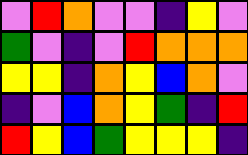[["violet", "red", "orange", "violet", "violet", "indigo", "yellow", "violet"], ["green", "violet", "indigo", "violet", "red", "orange", "orange", "orange"], ["yellow", "yellow", "indigo", "orange", "yellow", "blue", "orange", "violet"], ["indigo", "violet", "blue", "orange", "yellow", "green", "indigo", "red"], ["red", "yellow", "blue", "green", "yellow", "yellow", "yellow", "indigo"]]